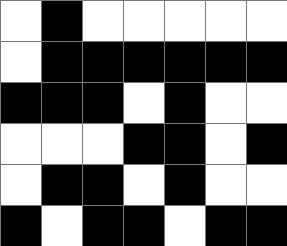[["white", "black", "white", "white", "white", "white", "white"], ["white", "black", "black", "black", "black", "black", "black"], ["black", "black", "black", "white", "black", "white", "white"], ["white", "white", "white", "black", "black", "white", "black"], ["white", "black", "black", "white", "black", "white", "white"], ["black", "white", "black", "black", "white", "black", "black"]]